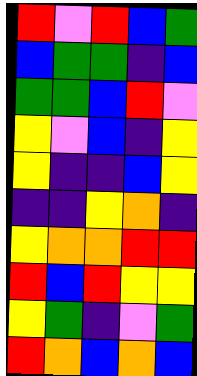[["red", "violet", "red", "blue", "green"], ["blue", "green", "green", "indigo", "blue"], ["green", "green", "blue", "red", "violet"], ["yellow", "violet", "blue", "indigo", "yellow"], ["yellow", "indigo", "indigo", "blue", "yellow"], ["indigo", "indigo", "yellow", "orange", "indigo"], ["yellow", "orange", "orange", "red", "red"], ["red", "blue", "red", "yellow", "yellow"], ["yellow", "green", "indigo", "violet", "green"], ["red", "orange", "blue", "orange", "blue"]]